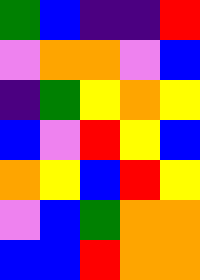[["green", "blue", "indigo", "indigo", "red"], ["violet", "orange", "orange", "violet", "blue"], ["indigo", "green", "yellow", "orange", "yellow"], ["blue", "violet", "red", "yellow", "blue"], ["orange", "yellow", "blue", "red", "yellow"], ["violet", "blue", "green", "orange", "orange"], ["blue", "blue", "red", "orange", "orange"]]